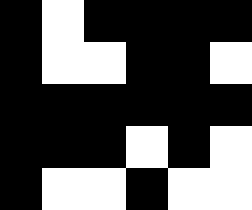[["black", "white", "black", "black", "black", "black"], ["black", "white", "white", "black", "black", "white"], ["black", "black", "black", "black", "black", "black"], ["black", "black", "black", "white", "black", "white"], ["black", "white", "white", "black", "white", "white"]]